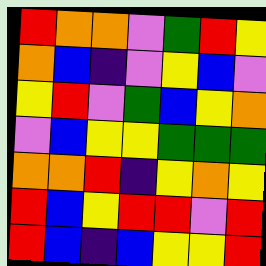[["red", "orange", "orange", "violet", "green", "red", "yellow"], ["orange", "blue", "indigo", "violet", "yellow", "blue", "violet"], ["yellow", "red", "violet", "green", "blue", "yellow", "orange"], ["violet", "blue", "yellow", "yellow", "green", "green", "green"], ["orange", "orange", "red", "indigo", "yellow", "orange", "yellow"], ["red", "blue", "yellow", "red", "red", "violet", "red"], ["red", "blue", "indigo", "blue", "yellow", "yellow", "red"]]